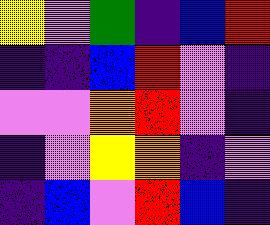[["yellow", "violet", "green", "indigo", "blue", "red"], ["indigo", "indigo", "blue", "red", "violet", "indigo"], ["violet", "violet", "orange", "red", "violet", "indigo"], ["indigo", "violet", "yellow", "orange", "indigo", "violet"], ["indigo", "blue", "violet", "red", "blue", "indigo"]]